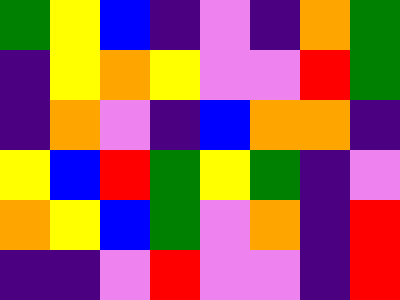[["green", "yellow", "blue", "indigo", "violet", "indigo", "orange", "green"], ["indigo", "yellow", "orange", "yellow", "violet", "violet", "red", "green"], ["indigo", "orange", "violet", "indigo", "blue", "orange", "orange", "indigo"], ["yellow", "blue", "red", "green", "yellow", "green", "indigo", "violet"], ["orange", "yellow", "blue", "green", "violet", "orange", "indigo", "red"], ["indigo", "indigo", "violet", "red", "violet", "violet", "indigo", "red"]]